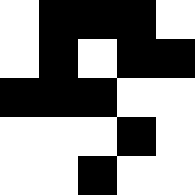[["white", "black", "black", "black", "white"], ["white", "black", "white", "black", "black"], ["black", "black", "black", "white", "white"], ["white", "white", "white", "black", "white"], ["white", "white", "black", "white", "white"]]